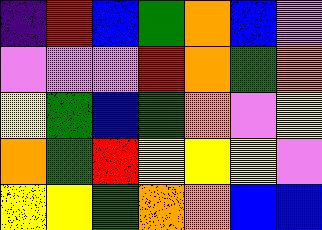[["indigo", "red", "blue", "green", "orange", "blue", "violet"], ["violet", "violet", "violet", "red", "orange", "green", "orange"], ["yellow", "green", "blue", "green", "orange", "violet", "yellow"], ["orange", "green", "red", "yellow", "yellow", "yellow", "violet"], ["yellow", "yellow", "green", "orange", "orange", "blue", "blue"]]